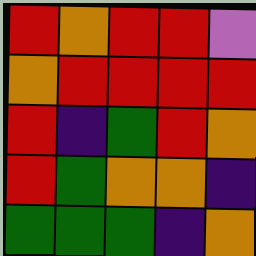[["red", "orange", "red", "red", "violet"], ["orange", "red", "red", "red", "red"], ["red", "indigo", "green", "red", "orange"], ["red", "green", "orange", "orange", "indigo"], ["green", "green", "green", "indigo", "orange"]]